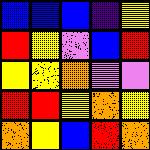[["blue", "blue", "blue", "indigo", "yellow"], ["red", "yellow", "violet", "blue", "red"], ["yellow", "yellow", "orange", "violet", "violet"], ["red", "red", "yellow", "orange", "yellow"], ["orange", "yellow", "blue", "red", "orange"]]